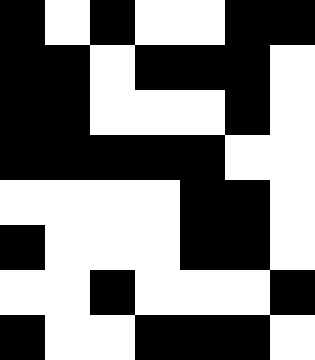[["black", "white", "black", "white", "white", "black", "black"], ["black", "black", "white", "black", "black", "black", "white"], ["black", "black", "white", "white", "white", "black", "white"], ["black", "black", "black", "black", "black", "white", "white"], ["white", "white", "white", "white", "black", "black", "white"], ["black", "white", "white", "white", "black", "black", "white"], ["white", "white", "black", "white", "white", "white", "black"], ["black", "white", "white", "black", "black", "black", "white"]]